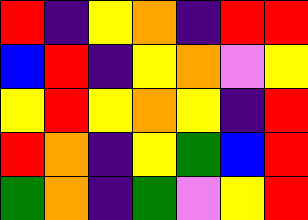[["red", "indigo", "yellow", "orange", "indigo", "red", "red"], ["blue", "red", "indigo", "yellow", "orange", "violet", "yellow"], ["yellow", "red", "yellow", "orange", "yellow", "indigo", "red"], ["red", "orange", "indigo", "yellow", "green", "blue", "red"], ["green", "orange", "indigo", "green", "violet", "yellow", "red"]]